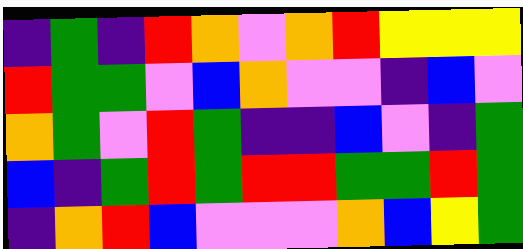[["indigo", "green", "indigo", "red", "orange", "violet", "orange", "red", "yellow", "yellow", "yellow"], ["red", "green", "green", "violet", "blue", "orange", "violet", "violet", "indigo", "blue", "violet"], ["orange", "green", "violet", "red", "green", "indigo", "indigo", "blue", "violet", "indigo", "green"], ["blue", "indigo", "green", "red", "green", "red", "red", "green", "green", "red", "green"], ["indigo", "orange", "red", "blue", "violet", "violet", "violet", "orange", "blue", "yellow", "green"]]